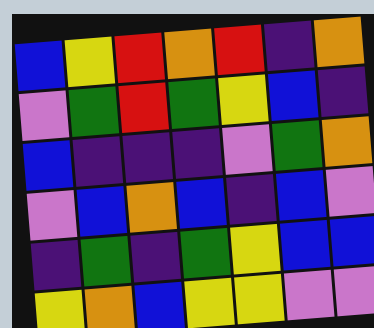[["blue", "yellow", "red", "orange", "red", "indigo", "orange"], ["violet", "green", "red", "green", "yellow", "blue", "indigo"], ["blue", "indigo", "indigo", "indigo", "violet", "green", "orange"], ["violet", "blue", "orange", "blue", "indigo", "blue", "violet"], ["indigo", "green", "indigo", "green", "yellow", "blue", "blue"], ["yellow", "orange", "blue", "yellow", "yellow", "violet", "violet"]]